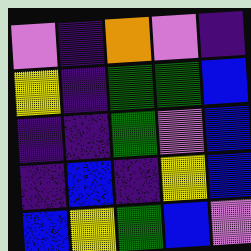[["violet", "indigo", "orange", "violet", "indigo"], ["yellow", "indigo", "green", "green", "blue"], ["indigo", "indigo", "green", "violet", "blue"], ["indigo", "blue", "indigo", "yellow", "blue"], ["blue", "yellow", "green", "blue", "violet"]]